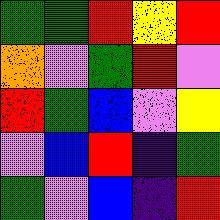[["green", "green", "red", "yellow", "red"], ["orange", "violet", "green", "red", "violet"], ["red", "green", "blue", "violet", "yellow"], ["violet", "blue", "red", "indigo", "green"], ["green", "violet", "blue", "indigo", "red"]]